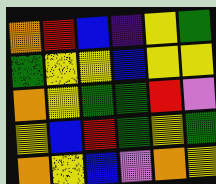[["orange", "red", "blue", "indigo", "yellow", "green"], ["green", "yellow", "yellow", "blue", "yellow", "yellow"], ["orange", "yellow", "green", "green", "red", "violet"], ["yellow", "blue", "red", "green", "yellow", "green"], ["orange", "yellow", "blue", "violet", "orange", "yellow"]]